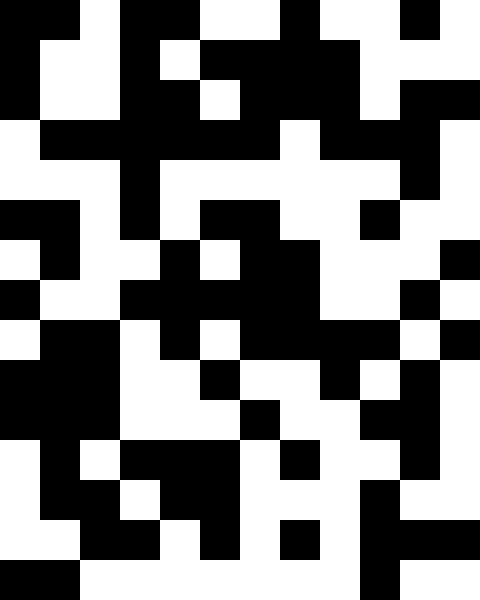[["black", "black", "white", "black", "black", "white", "white", "black", "white", "white", "black", "white"], ["black", "white", "white", "black", "white", "black", "black", "black", "black", "white", "white", "white"], ["black", "white", "white", "black", "black", "white", "black", "black", "black", "white", "black", "black"], ["white", "black", "black", "black", "black", "black", "black", "white", "black", "black", "black", "white"], ["white", "white", "white", "black", "white", "white", "white", "white", "white", "white", "black", "white"], ["black", "black", "white", "black", "white", "black", "black", "white", "white", "black", "white", "white"], ["white", "black", "white", "white", "black", "white", "black", "black", "white", "white", "white", "black"], ["black", "white", "white", "black", "black", "black", "black", "black", "white", "white", "black", "white"], ["white", "black", "black", "white", "black", "white", "black", "black", "black", "black", "white", "black"], ["black", "black", "black", "white", "white", "black", "white", "white", "black", "white", "black", "white"], ["black", "black", "black", "white", "white", "white", "black", "white", "white", "black", "black", "white"], ["white", "black", "white", "black", "black", "black", "white", "black", "white", "white", "black", "white"], ["white", "black", "black", "white", "black", "black", "white", "white", "white", "black", "white", "white"], ["white", "white", "black", "black", "white", "black", "white", "black", "white", "black", "black", "black"], ["black", "black", "white", "white", "white", "white", "white", "white", "white", "black", "white", "white"]]